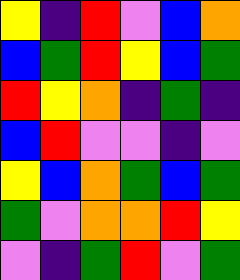[["yellow", "indigo", "red", "violet", "blue", "orange"], ["blue", "green", "red", "yellow", "blue", "green"], ["red", "yellow", "orange", "indigo", "green", "indigo"], ["blue", "red", "violet", "violet", "indigo", "violet"], ["yellow", "blue", "orange", "green", "blue", "green"], ["green", "violet", "orange", "orange", "red", "yellow"], ["violet", "indigo", "green", "red", "violet", "green"]]